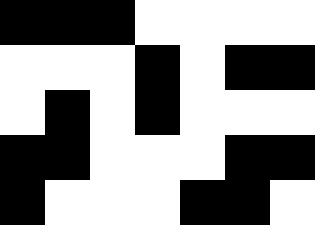[["black", "black", "black", "white", "white", "white", "white"], ["white", "white", "white", "black", "white", "black", "black"], ["white", "black", "white", "black", "white", "white", "white"], ["black", "black", "white", "white", "white", "black", "black"], ["black", "white", "white", "white", "black", "black", "white"]]